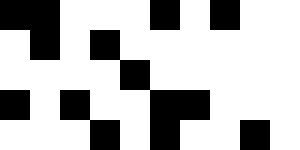[["black", "black", "white", "white", "white", "black", "white", "black", "white", "white"], ["white", "black", "white", "black", "white", "white", "white", "white", "white", "white"], ["white", "white", "white", "white", "black", "white", "white", "white", "white", "white"], ["black", "white", "black", "white", "white", "black", "black", "white", "white", "white"], ["white", "white", "white", "black", "white", "black", "white", "white", "black", "white"]]